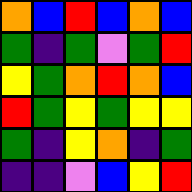[["orange", "blue", "red", "blue", "orange", "blue"], ["green", "indigo", "green", "violet", "green", "red"], ["yellow", "green", "orange", "red", "orange", "blue"], ["red", "green", "yellow", "green", "yellow", "yellow"], ["green", "indigo", "yellow", "orange", "indigo", "green"], ["indigo", "indigo", "violet", "blue", "yellow", "red"]]